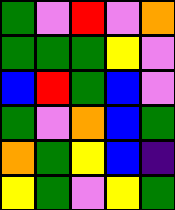[["green", "violet", "red", "violet", "orange"], ["green", "green", "green", "yellow", "violet"], ["blue", "red", "green", "blue", "violet"], ["green", "violet", "orange", "blue", "green"], ["orange", "green", "yellow", "blue", "indigo"], ["yellow", "green", "violet", "yellow", "green"]]